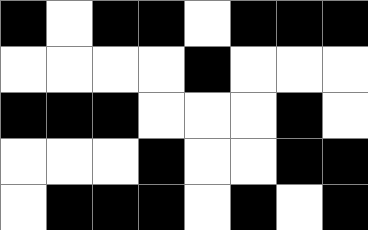[["black", "white", "black", "black", "white", "black", "black", "black"], ["white", "white", "white", "white", "black", "white", "white", "white"], ["black", "black", "black", "white", "white", "white", "black", "white"], ["white", "white", "white", "black", "white", "white", "black", "black"], ["white", "black", "black", "black", "white", "black", "white", "black"]]